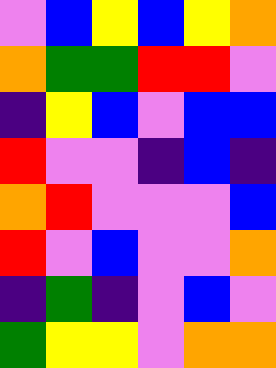[["violet", "blue", "yellow", "blue", "yellow", "orange"], ["orange", "green", "green", "red", "red", "violet"], ["indigo", "yellow", "blue", "violet", "blue", "blue"], ["red", "violet", "violet", "indigo", "blue", "indigo"], ["orange", "red", "violet", "violet", "violet", "blue"], ["red", "violet", "blue", "violet", "violet", "orange"], ["indigo", "green", "indigo", "violet", "blue", "violet"], ["green", "yellow", "yellow", "violet", "orange", "orange"]]